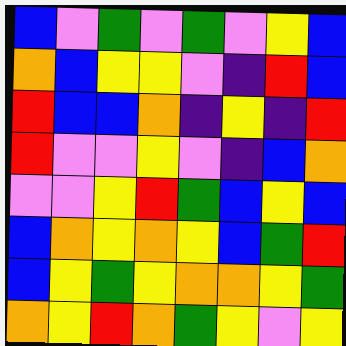[["blue", "violet", "green", "violet", "green", "violet", "yellow", "blue"], ["orange", "blue", "yellow", "yellow", "violet", "indigo", "red", "blue"], ["red", "blue", "blue", "orange", "indigo", "yellow", "indigo", "red"], ["red", "violet", "violet", "yellow", "violet", "indigo", "blue", "orange"], ["violet", "violet", "yellow", "red", "green", "blue", "yellow", "blue"], ["blue", "orange", "yellow", "orange", "yellow", "blue", "green", "red"], ["blue", "yellow", "green", "yellow", "orange", "orange", "yellow", "green"], ["orange", "yellow", "red", "orange", "green", "yellow", "violet", "yellow"]]